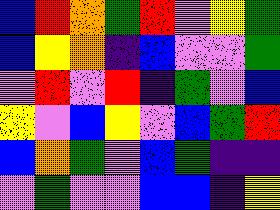[["blue", "red", "orange", "green", "red", "violet", "yellow", "green"], ["blue", "yellow", "orange", "indigo", "blue", "violet", "violet", "green"], ["violet", "red", "violet", "red", "indigo", "green", "violet", "blue"], ["yellow", "violet", "blue", "yellow", "violet", "blue", "green", "red"], ["blue", "orange", "green", "violet", "blue", "green", "indigo", "indigo"], ["violet", "green", "violet", "violet", "blue", "blue", "indigo", "yellow"]]